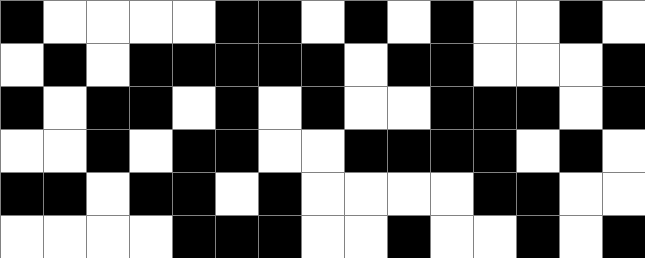[["black", "white", "white", "white", "white", "black", "black", "white", "black", "white", "black", "white", "white", "black", "white"], ["white", "black", "white", "black", "black", "black", "black", "black", "white", "black", "black", "white", "white", "white", "black"], ["black", "white", "black", "black", "white", "black", "white", "black", "white", "white", "black", "black", "black", "white", "black"], ["white", "white", "black", "white", "black", "black", "white", "white", "black", "black", "black", "black", "white", "black", "white"], ["black", "black", "white", "black", "black", "white", "black", "white", "white", "white", "white", "black", "black", "white", "white"], ["white", "white", "white", "white", "black", "black", "black", "white", "white", "black", "white", "white", "black", "white", "black"]]